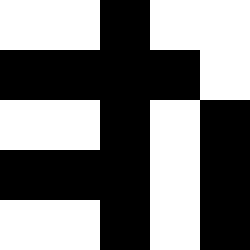[["white", "white", "black", "white", "white"], ["black", "black", "black", "black", "white"], ["white", "white", "black", "white", "black"], ["black", "black", "black", "white", "black"], ["white", "white", "black", "white", "black"]]